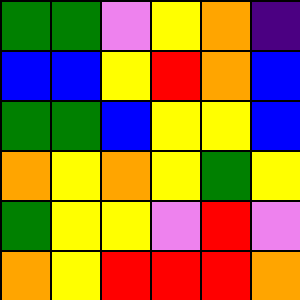[["green", "green", "violet", "yellow", "orange", "indigo"], ["blue", "blue", "yellow", "red", "orange", "blue"], ["green", "green", "blue", "yellow", "yellow", "blue"], ["orange", "yellow", "orange", "yellow", "green", "yellow"], ["green", "yellow", "yellow", "violet", "red", "violet"], ["orange", "yellow", "red", "red", "red", "orange"]]